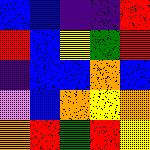[["blue", "blue", "indigo", "indigo", "red"], ["red", "blue", "yellow", "green", "red"], ["indigo", "blue", "blue", "orange", "blue"], ["violet", "blue", "orange", "yellow", "orange"], ["orange", "red", "green", "red", "yellow"]]